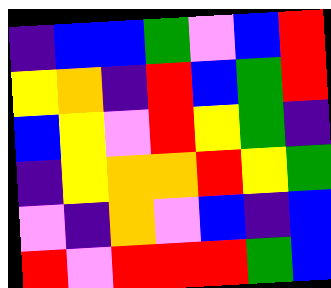[["indigo", "blue", "blue", "green", "violet", "blue", "red"], ["yellow", "orange", "indigo", "red", "blue", "green", "red"], ["blue", "yellow", "violet", "red", "yellow", "green", "indigo"], ["indigo", "yellow", "orange", "orange", "red", "yellow", "green"], ["violet", "indigo", "orange", "violet", "blue", "indigo", "blue"], ["red", "violet", "red", "red", "red", "green", "blue"]]